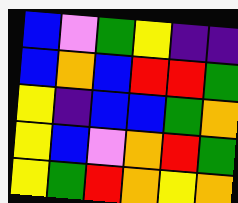[["blue", "violet", "green", "yellow", "indigo", "indigo"], ["blue", "orange", "blue", "red", "red", "green"], ["yellow", "indigo", "blue", "blue", "green", "orange"], ["yellow", "blue", "violet", "orange", "red", "green"], ["yellow", "green", "red", "orange", "yellow", "orange"]]